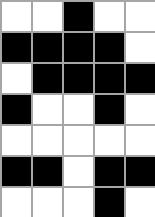[["white", "white", "black", "white", "white"], ["black", "black", "black", "black", "white"], ["white", "black", "black", "black", "black"], ["black", "white", "white", "black", "white"], ["white", "white", "white", "white", "white"], ["black", "black", "white", "black", "black"], ["white", "white", "white", "black", "white"]]